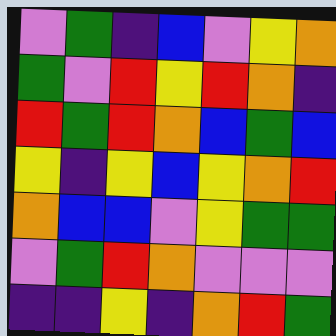[["violet", "green", "indigo", "blue", "violet", "yellow", "orange"], ["green", "violet", "red", "yellow", "red", "orange", "indigo"], ["red", "green", "red", "orange", "blue", "green", "blue"], ["yellow", "indigo", "yellow", "blue", "yellow", "orange", "red"], ["orange", "blue", "blue", "violet", "yellow", "green", "green"], ["violet", "green", "red", "orange", "violet", "violet", "violet"], ["indigo", "indigo", "yellow", "indigo", "orange", "red", "green"]]